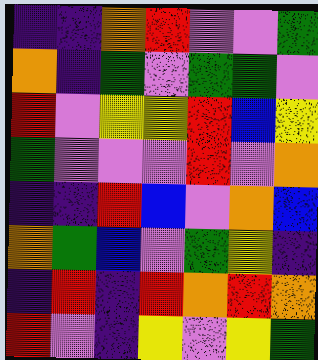[["indigo", "indigo", "orange", "red", "violet", "violet", "green"], ["orange", "indigo", "green", "violet", "green", "green", "violet"], ["red", "violet", "yellow", "yellow", "red", "blue", "yellow"], ["green", "violet", "violet", "violet", "red", "violet", "orange"], ["indigo", "indigo", "red", "blue", "violet", "orange", "blue"], ["orange", "green", "blue", "violet", "green", "yellow", "indigo"], ["indigo", "red", "indigo", "red", "orange", "red", "orange"], ["red", "violet", "indigo", "yellow", "violet", "yellow", "green"]]